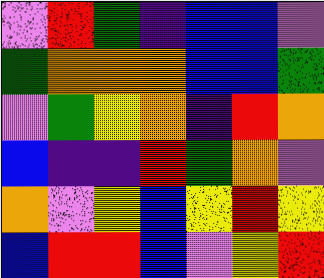[["violet", "red", "green", "indigo", "blue", "blue", "violet"], ["green", "orange", "orange", "orange", "blue", "blue", "green"], ["violet", "green", "yellow", "orange", "indigo", "red", "orange"], ["blue", "indigo", "indigo", "red", "green", "orange", "violet"], ["orange", "violet", "yellow", "blue", "yellow", "red", "yellow"], ["blue", "red", "red", "blue", "violet", "yellow", "red"]]